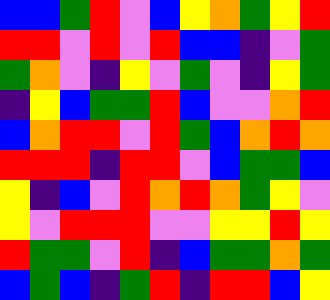[["blue", "blue", "green", "red", "violet", "blue", "yellow", "orange", "green", "yellow", "red"], ["red", "red", "violet", "red", "violet", "red", "blue", "blue", "indigo", "violet", "green"], ["green", "orange", "violet", "indigo", "yellow", "violet", "green", "violet", "indigo", "yellow", "green"], ["indigo", "yellow", "blue", "green", "green", "red", "blue", "violet", "violet", "orange", "red"], ["blue", "orange", "red", "red", "violet", "red", "green", "blue", "orange", "red", "orange"], ["red", "red", "red", "indigo", "red", "red", "violet", "blue", "green", "green", "blue"], ["yellow", "indigo", "blue", "violet", "red", "orange", "red", "orange", "green", "yellow", "violet"], ["yellow", "violet", "red", "red", "red", "violet", "violet", "yellow", "yellow", "red", "yellow"], ["red", "green", "green", "violet", "red", "indigo", "blue", "green", "green", "orange", "green"], ["blue", "green", "blue", "indigo", "green", "red", "indigo", "red", "red", "blue", "yellow"]]